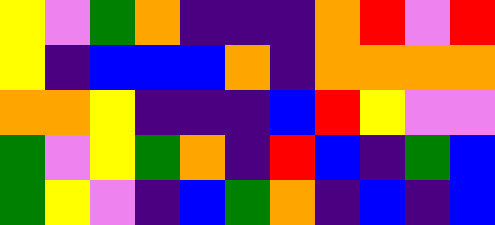[["yellow", "violet", "green", "orange", "indigo", "indigo", "indigo", "orange", "red", "violet", "red"], ["yellow", "indigo", "blue", "blue", "blue", "orange", "indigo", "orange", "orange", "orange", "orange"], ["orange", "orange", "yellow", "indigo", "indigo", "indigo", "blue", "red", "yellow", "violet", "violet"], ["green", "violet", "yellow", "green", "orange", "indigo", "red", "blue", "indigo", "green", "blue"], ["green", "yellow", "violet", "indigo", "blue", "green", "orange", "indigo", "blue", "indigo", "blue"]]